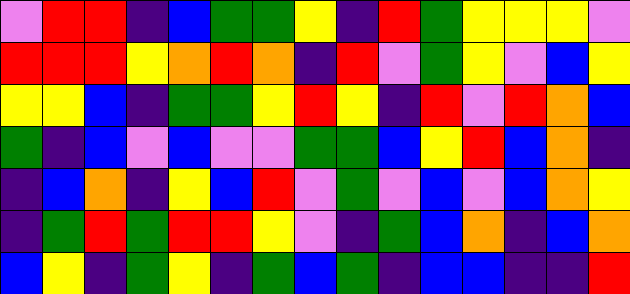[["violet", "red", "red", "indigo", "blue", "green", "green", "yellow", "indigo", "red", "green", "yellow", "yellow", "yellow", "violet"], ["red", "red", "red", "yellow", "orange", "red", "orange", "indigo", "red", "violet", "green", "yellow", "violet", "blue", "yellow"], ["yellow", "yellow", "blue", "indigo", "green", "green", "yellow", "red", "yellow", "indigo", "red", "violet", "red", "orange", "blue"], ["green", "indigo", "blue", "violet", "blue", "violet", "violet", "green", "green", "blue", "yellow", "red", "blue", "orange", "indigo"], ["indigo", "blue", "orange", "indigo", "yellow", "blue", "red", "violet", "green", "violet", "blue", "violet", "blue", "orange", "yellow"], ["indigo", "green", "red", "green", "red", "red", "yellow", "violet", "indigo", "green", "blue", "orange", "indigo", "blue", "orange"], ["blue", "yellow", "indigo", "green", "yellow", "indigo", "green", "blue", "green", "indigo", "blue", "blue", "indigo", "indigo", "red"]]